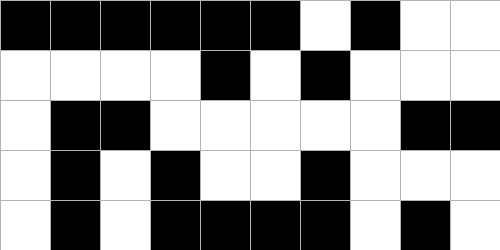[["black", "black", "black", "black", "black", "black", "white", "black", "white", "white"], ["white", "white", "white", "white", "black", "white", "black", "white", "white", "white"], ["white", "black", "black", "white", "white", "white", "white", "white", "black", "black"], ["white", "black", "white", "black", "white", "white", "black", "white", "white", "white"], ["white", "black", "white", "black", "black", "black", "black", "white", "black", "white"]]